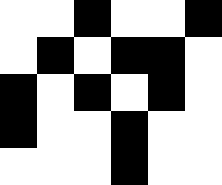[["white", "white", "black", "white", "white", "black"], ["white", "black", "white", "black", "black", "white"], ["black", "white", "black", "white", "black", "white"], ["black", "white", "white", "black", "white", "white"], ["white", "white", "white", "black", "white", "white"]]